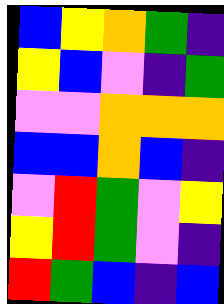[["blue", "yellow", "orange", "green", "indigo"], ["yellow", "blue", "violet", "indigo", "green"], ["violet", "violet", "orange", "orange", "orange"], ["blue", "blue", "orange", "blue", "indigo"], ["violet", "red", "green", "violet", "yellow"], ["yellow", "red", "green", "violet", "indigo"], ["red", "green", "blue", "indigo", "blue"]]